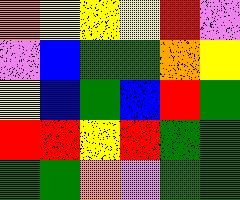[["orange", "yellow", "yellow", "yellow", "red", "violet"], ["violet", "blue", "green", "green", "orange", "yellow"], ["yellow", "blue", "green", "blue", "red", "green"], ["red", "red", "yellow", "red", "green", "green"], ["green", "green", "orange", "violet", "green", "green"]]